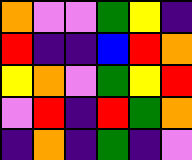[["orange", "violet", "violet", "green", "yellow", "indigo"], ["red", "indigo", "indigo", "blue", "red", "orange"], ["yellow", "orange", "violet", "green", "yellow", "red"], ["violet", "red", "indigo", "red", "green", "orange"], ["indigo", "orange", "indigo", "green", "indigo", "violet"]]